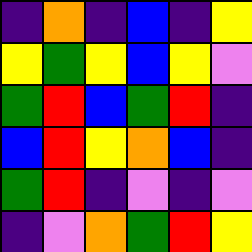[["indigo", "orange", "indigo", "blue", "indigo", "yellow"], ["yellow", "green", "yellow", "blue", "yellow", "violet"], ["green", "red", "blue", "green", "red", "indigo"], ["blue", "red", "yellow", "orange", "blue", "indigo"], ["green", "red", "indigo", "violet", "indigo", "violet"], ["indigo", "violet", "orange", "green", "red", "yellow"]]